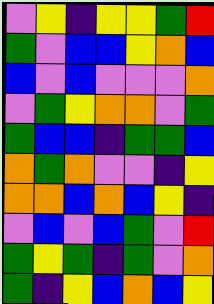[["violet", "yellow", "indigo", "yellow", "yellow", "green", "red"], ["green", "violet", "blue", "blue", "yellow", "orange", "blue"], ["blue", "violet", "blue", "violet", "violet", "violet", "orange"], ["violet", "green", "yellow", "orange", "orange", "violet", "green"], ["green", "blue", "blue", "indigo", "green", "green", "blue"], ["orange", "green", "orange", "violet", "violet", "indigo", "yellow"], ["orange", "orange", "blue", "orange", "blue", "yellow", "indigo"], ["violet", "blue", "violet", "blue", "green", "violet", "red"], ["green", "yellow", "green", "indigo", "green", "violet", "orange"], ["green", "indigo", "yellow", "blue", "orange", "blue", "yellow"]]